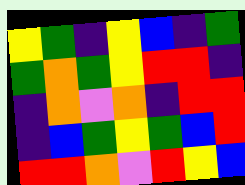[["yellow", "green", "indigo", "yellow", "blue", "indigo", "green"], ["green", "orange", "green", "yellow", "red", "red", "indigo"], ["indigo", "orange", "violet", "orange", "indigo", "red", "red"], ["indigo", "blue", "green", "yellow", "green", "blue", "red"], ["red", "red", "orange", "violet", "red", "yellow", "blue"]]